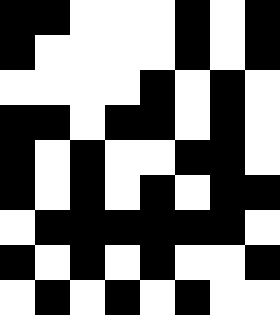[["black", "black", "white", "white", "white", "black", "white", "black"], ["black", "white", "white", "white", "white", "black", "white", "black"], ["white", "white", "white", "white", "black", "white", "black", "white"], ["black", "black", "white", "black", "black", "white", "black", "white"], ["black", "white", "black", "white", "white", "black", "black", "white"], ["black", "white", "black", "white", "black", "white", "black", "black"], ["white", "black", "black", "black", "black", "black", "black", "white"], ["black", "white", "black", "white", "black", "white", "white", "black"], ["white", "black", "white", "black", "white", "black", "white", "white"]]